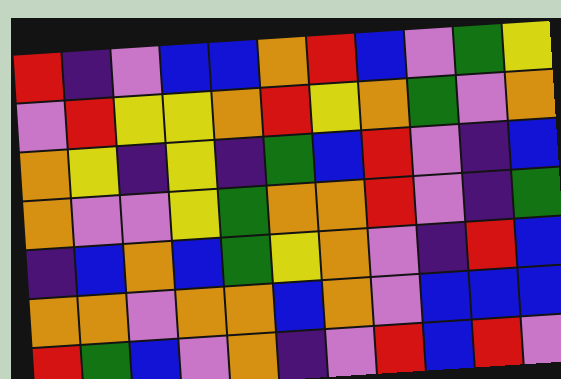[["red", "indigo", "violet", "blue", "blue", "orange", "red", "blue", "violet", "green", "yellow"], ["violet", "red", "yellow", "yellow", "orange", "red", "yellow", "orange", "green", "violet", "orange"], ["orange", "yellow", "indigo", "yellow", "indigo", "green", "blue", "red", "violet", "indigo", "blue"], ["orange", "violet", "violet", "yellow", "green", "orange", "orange", "red", "violet", "indigo", "green"], ["indigo", "blue", "orange", "blue", "green", "yellow", "orange", "violet", "indigo", "red", "blue"], ["orange", "orange", "violet", "orange", "orange", "blue", "orange", "violet", "blue", "blue", "blue"], ["red", "green", "blue", "violet", "orange", "indigo", "violet", "red", "blue", "red", "violet"]]